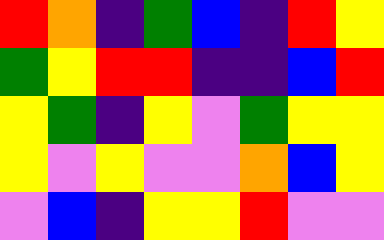[["red", "orange", "indigo", "green", "blue", "indigo", "red", "yellow"], ["green", "yellow", "red", "red", "indigo", "indigo", "blue", "red"], ["yellow", "green", "indigo", "yellow", "violet", "green", "yellow", "yellow"], ["yellow", "violet", "yellow", "violet", "violet", "orange", "blue", "yellow"], ["violet", "blue", "indigo", "yellow", "yellow", "red", "violet", "violet"]]